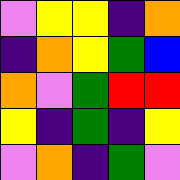[["violet", "yellow", "yellow", "indigo", "orange"], ["indigo", "orange", "yellow", "green", "blue"], ["orange", "violet", "green", "red", "red"], ["yellow", "indigo", "green", "indigo", "yellow"], ["violet", "orange", "indigo", "green", "violet"]]